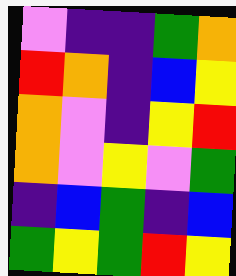[["violet", "indigo", "indigo", "green", "orange"], ["red", "orange", "indigo", "blue", "yellow"], ["orange", "violet", "indigo", "yellow", "red"], ["orange", "violet", "yellow", "violet", "green"], ["indigo", "blue", "green", "indigo", "blue"], ["green", "yellow", "green", "red", "yellow"]]